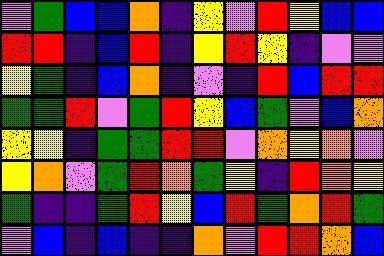[["violet", "green", "blue", "blue", "orange", "indigo", "yellow", "violet", "red", "yellow", "blue", "blue"], ["red", "red", "indigo", "blue", "red", "indigo", "yellow", "red", "yellow", "indigo", "violet", "violet"], ["yellow", "green", "indigo", "blue", "orange", "indigo", "violet", "indigo", "red", "blue", "red", "red"], ["green", "green", "red", "violet", "green", "red", "yellow", "blue", "green", "violet", "blue", "orange"], ["yellow", "yellow", "indigo", "green", "green", "red", "red", "violet", "orange", "yellow", "orange", "violet"], ["yellow", "orange", "violet", "green", "red", "orange", "green", "yellow", "indigo", "red", "orange", "yellow"], ["green", "indigo", "indigo", "green", "red", "yellow", "blue", "red", "green", "orange", "red", "green"], ["violet", "blue", "indigo", "blue", "indigo", "indigo", "orange", "violet", "red", "red", "orange", "blue"]]